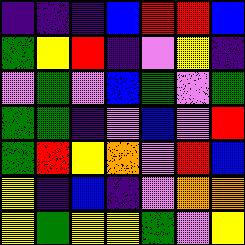[["indigo", "indigo", "indigo", "blue", "red", "red", "blue"], ["green", "yellow", "red", "indigo", "violet", "yellow", "indigo"], ["violet", "green", "violet", "blue", "green", "violet", "green"], ["green", "green", "indigo", "violet", "blue", "violet", "red"], ["green", "red", "yellow", "orange", "violet", "red", "blue"], ["yellow", "indigo", "blue", "indigo", "violet", "orange", "orange"], ["yellow", "green", "yellow", "yellow", "green", "violet", "yellow"]]